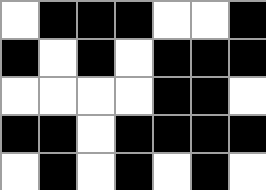[["white", "black", "black", "black", "white", "white", "black"], ["black", "white", "black", "white", "black", "black", "black"], ["white", "white", "white", "white", "black", "black", "white"], ["black", "black", "white", "black", "black", "black", "black"], ["white", "black", "white", "black", "white", "black", "white"]]